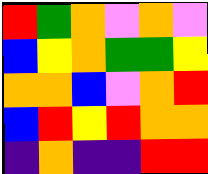[["red", "green", "orange", "violet", "orange", "violet"], ["blue", "yellow", "orange", "green", "green", "yellow"], ["orange", "orange", "blue", "violet", "orange", "red"], ["blue", "red", "yellow", "red", "orange", "orange"], ["indigo", "orange", "indigo", "indigo", "red", "red"]]